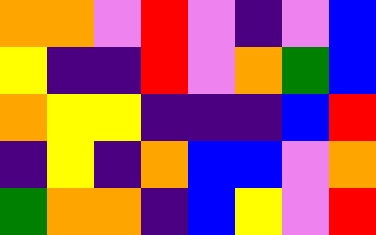[["orange", "orange", "violet", "red", "violet", "indigo", "violet", "blue"], ["yellow", "indigo", "indigo", "red", "violet", "orange", "green", "blue"], ["orange", "yellow", "yellow", "indigo", "indigo", "indigo", "blue", "red"], ["indigo", "yellow", "indigo", "orange", "blue", "blue", "violet", "orange"], ["green", "orange", "orange", "indigo", "blue", "yellow", "violet", "red"]]